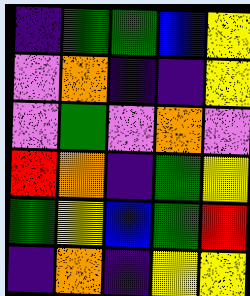[["indigo", "green", "green", "blue", "yellow"], ["violet", "orange", "indigo", "indigo", "yellow"], ["violet", "green", "violet", "orange", "violet"], ["red", "orange", "indigo", "green", "yellow"], ["green", "yellow", "blue", "green", "red"], ["indigo", "orange", "indigo", "yellow", "yellow"]]